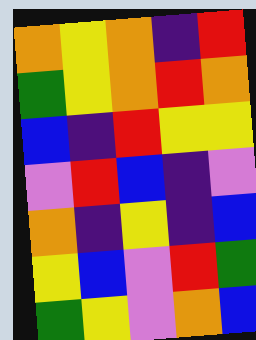[["orange", "yellow", "orange", "indigo", "red"], ["green", "yellow", "orange", "red", "orange"], ["blue", "indigo", "red", "yellow", "yellow"], ["violet", "red", "blue", "indigo", "violet"], ["orange", "indigo", "yellow", "indigo", "blue"], ["yellow", "blue", "violet", "red", "green"], ["green", "yellow", "violet", "orange", "blue"]]